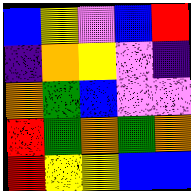[["blue", "yellow", "violet", "blue", "red"], ["indigo", "orange", "yellow", "violet", "indigo"], ["orange", "green", "blue", "violet", "violet"], ["red", "green", "orange", "green", "orange"], ["red", "yellow", "yellow", "blue", "blue"]]